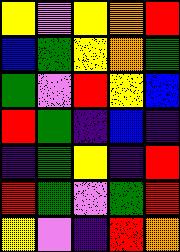[["yellow", "violet", "yellow", "orange", "red"], ["blue", "green", "yellow", "orange", "green"], ["green", "violet", "red", "yellow", "blue"], ["red", "green", "indigo", "blue", "indigo"], ["indigo", "green", "yellow", "indigo", "red"], ["red", "green", "violet", "green", "red"], ["yellow", "violet", "indigo", "red", "orange"]]